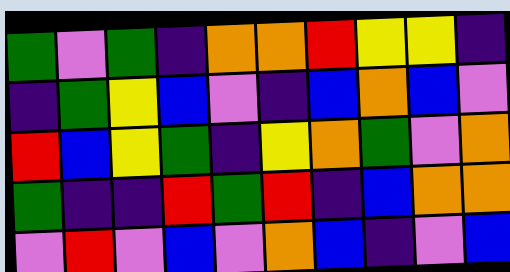[["green", "violet", "green", "indigo", "orange", "orange", "red", "yellow", "yellow", "indigo"], ["indigo", "green", "yellow", "blue", "violet", "indigo", "blue", "orange", "blue", "violet"], ["red", "blue", "yellow", "green", "indigo", "yellow", "orange", "green", "violet", "orange"], ["green", "indigo", "indigo", "red", "green", "red", "indigo", "blue", "orange", "orange"], ["violet", "red", "violet", "blue", "violet", "orange", "blue", "indigo", "violet", "blue"]]